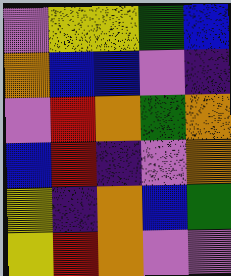[["violet", "yellow", "yellow", "green", "blue"], ["orange", "blue", "blue", "violet", "indigo"], ["violet", "red", "orange", "green", "orange"], ["blue", "red", "indigo", "violet", "orange"], ["yellow", "indigo", "orange", "blue", "green"], ["yellow", "red", "orange", "violet", "violet"]]